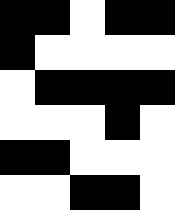[["black", "black", "white", "black", "black"], ["black", "white", "white", "white", "white"], ["white", "black", "black", "black", "black"], ["white", "white", "white", "black", "white"], ["black", "black", "white", "white", "white"], ["white", "white", "black", "black", "white"]]